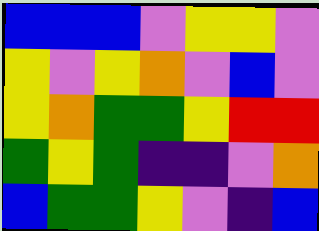[["blue", "blue", "blue", "violet", "yellow", "yellow", "violet"], ["yellow", "violet", "yellow", "orange", "violet", "blue", "violet"], ["yellow", "orange", "green", "green", "yellow", "red", "red"], ["green", "yellow", "green", "indigo", "indigo", "violet", "orange"], ["blue", "green", "green", "yellow", "violet", "indigo", "blue"]]